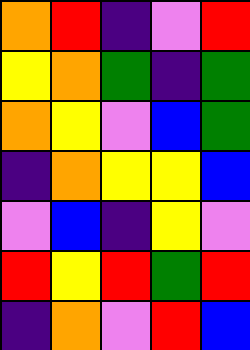[["orange", "red", "indigo", "violet", "red"], ["yellow", "orange", "green", "indigo", "green"], ["orange", "yellow", "violet", "blue", "green"], ["indigo", "orange", "yellow", "yellow", "blue"], ["violet", "blue", "indigo", "yellow", "violet"], ["red", "yellow", "red", "green", "red"], ["indigo", "orange", "violet", "red", "blue"]]